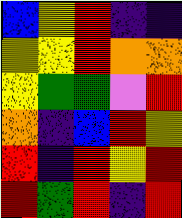[["blue", "yellow", "red", "indigo", "indigo"], ["yellow", "yellow", "red", "orange", "orange"], ["yellow", "green", "green", "violet", "red"], ["orange", "indigo", "blue", "red", "yellow"], ["red", "indigo", "red", "yellow", "red"], ["red", "green", "red", "indigo", "red"]]